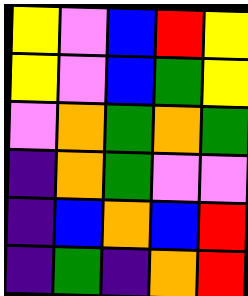[["yellow", "violet", "blue", "red", "yellow"], ["yellow", "violet", "blue", "green", "yellow"], ["violet", "orange", "green", "orange", "green"], ["indigo", "orange", "green", "violet", "violet"], ["indigo", "blue", "orange", "blue", "red"], ["indigo", "green", "indigo", "orange", "red"]]